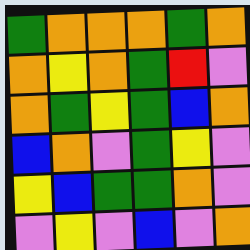[["green", "orange", "orange", "orange", "green", "orange"], ["orange", "yellow", "orange", "green", "red", "violet"], ["orange", "green", "yellow", "green", "blue", "orange"], ["blue", "orange", "violet", "green", "yellow", "violet"], ["yellow", "blue", "green", "green", "orange", "violet"], ["violet", "yellow", "violet", "blue", "violet", "orange"]]